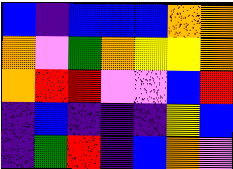[["blue", "indigo", "blue", "blue", "blue", "orange", "orange"], ["orange", "violet", "green", "orange", "yellow", "yellow", "orange"], ["orange", "red", "red", "violet", "violet", "blue", "red"], ["indigo", "blue", "indigo", "indigo", "indigo", "yellow", "blue"], ["indigo", "green", "red", "indigo", "blue", "orange", "violet"]]